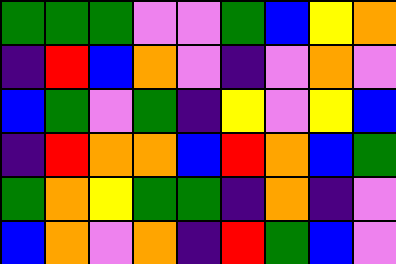[["green", "green", "green", "violet", "violet", "green", "blue", "yellow", "orange"], ["indigo", "red", "blue", "orange", "violet", "indigo", "violet", "orange", "violet"], ["blue", "green", "violet", "green", "indigo", "yellow", "violet", "yellow", "blue"], ["indigo", "red", "orange", "orange", "blue", "red", "orange", "blue", "green"], ["green", "orange", "yellow", "green", "green", "indigo", "orange", "indigo", "violet"], ["blue", "orange", "violet", "orange", "indigo", "red", "green", "blue", "violet"]]